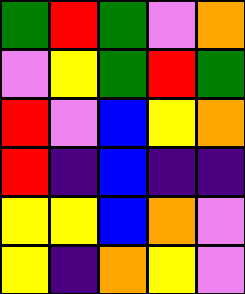[["green", "red", "green", "violet", "orange"], ["violet", "yellow", "green", "red", "green"], ["red", "violet", "blue", "yellow", "orange"], ["red", "indigo", "blue", "indigo", "indigo"], ["yellow", "yellow", "blue", "orange", "violet"], ["yellow", "indigo", "orange", "yellow", "violet"]]